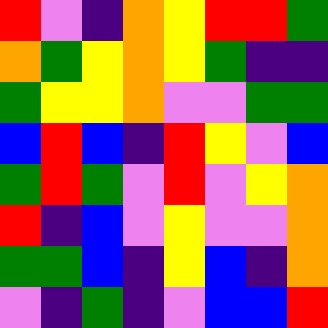[["red", "violet", "indigo", "orange", "yellow", "red", "red", "green"], ["orange", "green", "yellow", "orange", "yellow", "green", "indigo", "indigo"], ["green", "yellow", "yellow", "orange", "violet", "violet", "green", "green"], ["blue", "red", "blue", "indigo", "red", "yellow", "violet", "blue"], ["green", "red", "green", "violet", "red", "violet", "yellow", "orange"], ["red", "indigo", "blue", "violet", "yellow", "violet", "violet", "orange"], ["green", "green", "blue", "indigo", "yellow", "blue", "indigo", "orange"], ["violet", "indigo", "green", "indigo", "violet", "blue", "blue", "red"]]